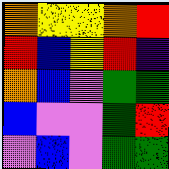[["orange", "yellow", "yellow", "orange", "red"], ["red", "blue", "yellow", "red", "indigo"], ["orange", "blue", "violet", "green", "green"], ["blue", "violet", "violet", "green", "red"], ["violet", "blue", "violet", "green", "green"]]